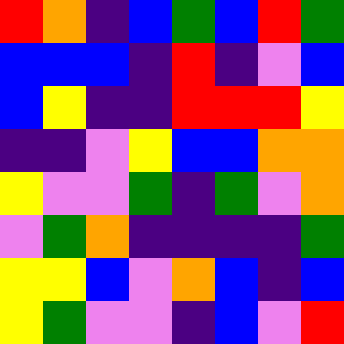[["red", "orange", "indigo", "blue", "green", "blue", "red", "green"], ["blue", "blue", "blue", "indigo", "red", "indigo", "violet", "blue"], ["blue", "yellow", "indigo", "indigo", "red", "red", "red", "yellow"], ["indigo", "indigo", "violet", "yellow", "blue", "blue", "orange", "orange"], ["yellow", "violet", "violet", "green", "indigo", "green", "violet", "orange"], ["violet", "green", "orange", "indigo", "indigo", "indigo", "indigo", "green"], ["yellow", "yellow", "blue", "violet", "orange", "blue", "indigo", "blue"], ["yellow", "green", "violet", "violet", "indigo", "blue", "violet", "red"]]